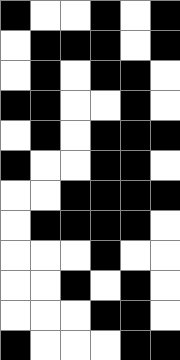[["black", "white", "white", "black", "white", "black"], ["white", "black", "black", "black", "white", "black"], ["white", "black", "white", "black", "black", "white"], ["black", "black", "white", "white", "black", "white"], ["white", "black", "white", "black", "black", "black"], ["black", "white", "white", "black", "black", "white"], ["white", "white", "black", "black", "black", "black"], ["white", "black", "black", "black", "black", "white"], ["white", "white", "white", "black", "white", "white"], ["white", "white", "black", "white", "black", "white"], ["white", "white", "white", "black", "black", "white"], ["black", "white", "white", "white", "black", "black"]]